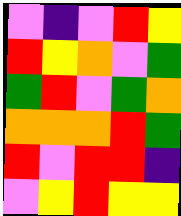[["violet", "indigo", "violet", "red", "yellow"], ["red", "yellow", "orange", "violet", "green"], ["green", "red", "violet", "green", "orange"], ["orange", "orange", "orange", "red", "green"], ["red", "violet", "red", "red", "indigo"], ["violet", "yellow", "red", "yellow", "yellow"]]